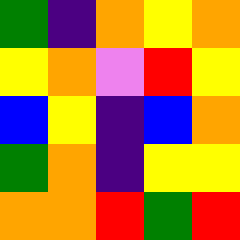[["green", "indigo", "orange", "yellow", "orange"], ["yellow", "orange", "violet", "red", "yellow"], ["blue", "yellow", "indigo", "blue", "orange"], ["green", "orange", "indigo", "yellow", "yellow"], ["orange", "orange", "red", "green", "red"]]